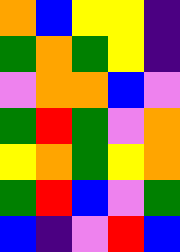[["orange", "blue", "yellow", "yellow", "indigo"], ["green", "orange", "green", "yellow", "indigo"], ["violet", "orange", "orange", "blue", "violet"], ["green", "red", "green", "violet", "orange"], ["yellow", "orange", "green", "yellow", "orange"], ["green", "red", "blue", "violet", "green"], ["blue", "indigo", "violet", "red", "blue"]]